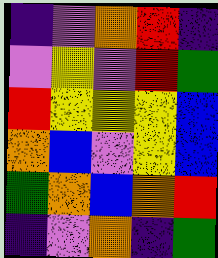[["indigo", "violet", "orange", "red", "indigo"], ["violet", "yellow", "violet", "red", "green"], ["red", "yellow", "yellow", "yellow", "blue"], ["orange", "blue", "violet", "yellow", "blue"], ["green", "orange", "blue", "orange", "red"], ["indigo", "violet", "orange", "indigo", "green"]]